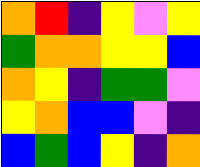[["orange", "red", "indigo", "yellow", "violet", "yellow"], ["green", "orange", "orange", "yellow", "yellow", "blue"], ["orange", "yellow", "indigo", "green", "green", "violet"], ["yellow", "orange", "blue", "blue", "violet", "indigo"], ["blue", "green", "blue", "yellow", "indigo", "orange"]]